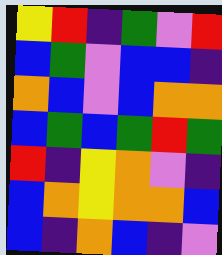[["yellow", "red", "indigo", "green", "violet", "red"], ["blue", "green", "violet", "blue", "blue", "indigo"], ["orange", "blue", "violet", "blue", "orange", "orange"], ["blue", "green", "blue", "green", "red", "green"], ["red", "indigo", "yellow", "orange", "violet", "indigo"], ["blue", "orange", "yellow", "orange", "orange", "blue"], ["blue", "indigo", "orange", "blue", "indigo", "violet"]]